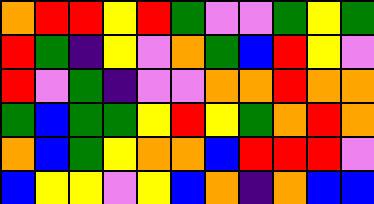[["orange", "red", "red", "yellow", "red", "green", "violet", "violet", "green", "yellow", "green"], ["red", "green", "indigo", "yellow", "violet", "orange", "green", "blue", "red", "yellow", "violet"], ["red", "violet", "green", "indigo", "violet", "violet", "orange", "orange", "red", "orange", "orange"], ["green", "blue", "green", "green", "yellow", "red", "yellow", "green", "orange", "red", "orange"], ["orange", "blue", "green", "yellow", "orange", "orange", "blue", "red", "red", "red", "violet"], ["blue", "yellow", "yellow", "violet", "yellow", "blue", "orange", "indigo", "orange", "blue", "blue"]]